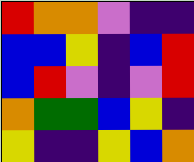[["red", "orange", "orange", "violet", "indigo", "indigo"], ["blue", "blue", "yellow", "indigo", "blue", "red"], ["blue", "red", "violet", "indigo", "violet", "red"], ["orange", "green", "green", "blue", "yellow", "indigo"], ["yellow", "indigo", "indigo", "yellow", "blue", "orange"]]